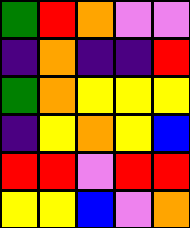[["green", "red", "orange", "violet", "violet"], ["indigo", "orange", "indigo", "indigo", "red"], ["green", "orange", "yellow", "yellow", "yellow"], ["indigo", "yellow", "orange", "yellow", "blue"], ["red", "red", "violet", "red", "red"], ["yellow", "yellow", "blue", "violet", "orange"]]